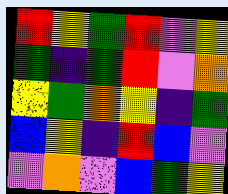[["red", "yellow", "green", "red", "violet", "yellow"], ["green", "indigo", "green", "red", "violet", "orange"], ["yellow", "green", "orange", "yellow", "indigo", "green"], ["blue", "yellow", "indigo", "red", "blue", "violet"], ["violet", "orange", "violet", "blue", "green", "yellow"]]